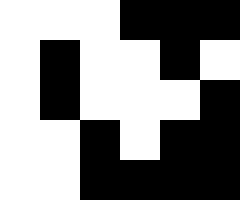[["white", "white", "white", "black", "black", "black"], ["white", "black", "white", "white", "black", "white"], ["white", "black", "white", "white", "white", "black"], ["white", "white", "black", "white", "black", "black"], ["white", "white", "black", "black", "black", "black"]]